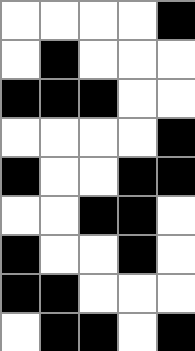[["white", "white", "white", "white", "black"], ["white", "black", "white", "white", "white"], ["black", "black", "black", "white", "white"], ["white", "white", "white", "white", "black"], ["black", "white", "white", "black", "black"], ["white", "white", "black", "black", "white"], ["black", "white", "white", "black", "white"], ["black", "black", "white", "white", "white"], ["white", "black", "black", "white", "black"]]